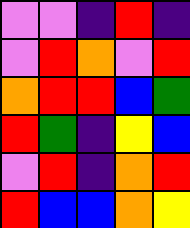[["violet", "violet", "indigo", "red", "indigo"], ["violet", "red", "orange", "violet", "red"], ["orange", "red", "red", "blue", "green"], ["red", "green", "indigo", "yellow", "blue"], ["violet", "red", "indigo", "orange", "red"], ["red", "blue", "blue", "orange", "yellow"]]